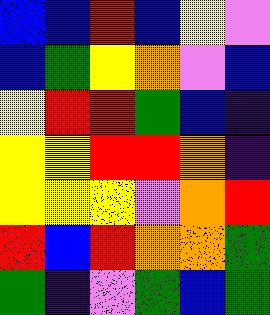[["blue", "blue", "red", "blue", "yellow", "violet"], ["blue", "green", "yellow", "orange", "violet", "blue"], ["yellow", "red", "red", "green", "blue", "indigo"], ["yellow", "yellow", "red", "red", "orange", "indigo"], ["yellow", "yellow", "yellow", "violet", "orange", "red"], ["red", "blue", "red", "orange", "orange", "green"], ["green", "indigo", "violet", "green", "blue", "green"]]